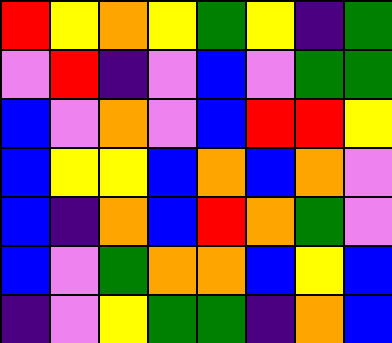[["red", "yellow", "orange", "yellow", "green", "yellow", "indigo", "green"], ["violet", "red", "indigo", "violet", "blue", "violet", "green", "green"], ["blue", "violet", "orange", "violet", "blue", "red", "red", "yellow"], ["blue", "yellow", "yellow", "blue", "orange", "blue", "orange", "violet"], ["blue", "indigo", "orange", "blue", "red", "orange", "green", "violet"], ["blue", "violet", "green", "orange", "orange", "blue", "yellow", "blue"], ["indigo", "violet", "yellow", "green", "green", "indigo", "orange", "blue"]]